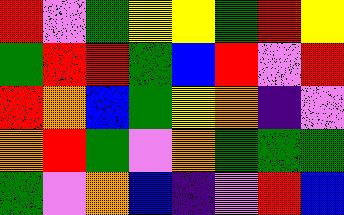[["red", "violet", "green", "yellow", "yellow", "green", "red", "yellow"], ["green", "red", "red", "green", "blue", "red", "violet", "red"], ["red", "orange", "blue", "green", "yellow", "orange", "indigo", "violet"], ["orange", "red", "green", "violet", "orange", "green", "green", "green"], ["green", "violet", "orange", "blue", "indigo", "violet", "red", "blue"]]